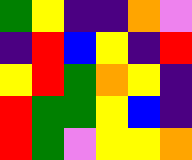[["green", "yellow", "indigo", "indigo", "orange", "violet"], ["indigo", "red", "blue", "yellow", "indigo", "red"], ["yellow", "red", "green", "orange", "yellow", "indigo"], ["red", "green", "green", "yellow", "blue", "indigo"], ["red", "green", "violet", "yellow", "yellow", "orange"]]